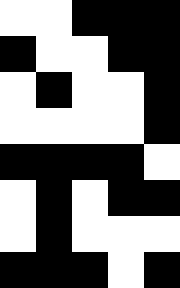[["white", "white", "black", "black", "black"], ["black", "white", "white", "black", "black"], ["white", "black", "white", "white", "black"], ["white", "white", "white", "white", "black"], ["black", "black", "black", "black", "white"], ["white", "black", "white", "black", "black"], ["white", "black", "white", "white", "white"], ["black", "black", "black", "white", "black"]]